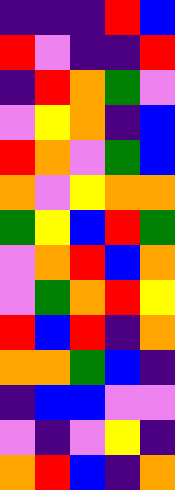[["indigo", "indigo", "indigo", "red", "blue"], ["red", "violet", "indigo", "indigo", "red"], ["indigo", "red", "orange", "green", "violet"], ["violet", "yellow", "orange", "indigo", "blue"], ["red", "orange", "violet", "green", "blue"], ["orange", "violet", "yellow", "orange", "orange"], ["green", "yellow", "blue", "red", "green"], ["violet", "orange", "red", "blue", "orange"], ["violet", "green", "orange", "red", "yellow"], ["red", "blue", "red", "indigo", "orange"], ["orange", "orange", "green", "blue", "indigo"], ["indigo", "blue", "blue", "violet", "violet"], ["violet", "indigo", "violet", "yellow", "indigo"], ["orange", "red", "blue", "indigo", "orange"]]